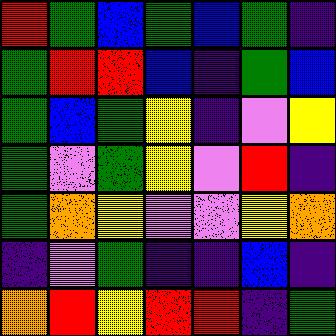[["red", "green", "blue", "green", "blue", "green", "indigo"], ["green", "red", "red", "blue", "indigo", "green", "blue"], ["green", "blue", "green", "yellow", "indigo", "violet", "yellow"], ["green", "violet", "green", "yellow", "violet", "red", "indigo"], ["green", "orange", "yellow", "violet", "violet", "yellow", "orange"], ["indigo", "violet", "green", "indigo", "indigo", "blue", "indigo"], ["orange", "red", "yellow", "red", "red", "indigo", "green"]]